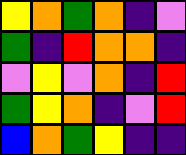[["yellow", "orange", "green", "orange", "indigo", "violet"], ["green", "indigo", "red", "orange", "orange", "indigo"], ["violet", "yellow", "violet", "orange", "indigo", "red"], ["green", "yellow", "orange", "indigo", "violet", "red"], ["blue", "orange", "green", "yellow", "indigo", "indigo"]]